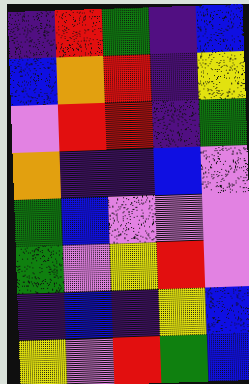[["indigo", "red", "green", "indigo", "blue"], ["blue", "orange", "red", "indigo", "yellow"], ["violet", "red", "red", "indigo", "green"], ["orange", "indigo", "indigo", "blue", "violet"], ["green", "blue", "violet", "violet", "violet"], ["green", "violet", "yellow", "red", "violet"], ["indigo", "blue", "indigo", "yellow", "blue"], ["yellow", "violet", "red", "green", "blue"]]